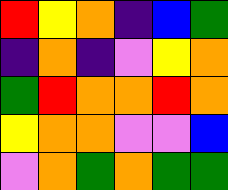[["red", "yellow", "orange", "indigo", "blue", "green"], ["indigo", "orange", "indigo", "violet", "yellow", "orange"], ["green", "red", "orange", "orange", "red", "orange"], ["yellow", "orange", "orange", "violet", "violet", "blue"], ["violet", "orange", "green", "orange", "green", "green"]]